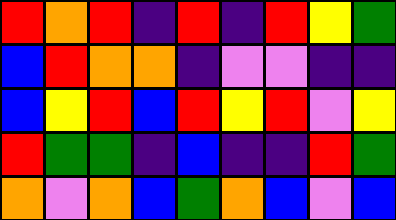[["red", "orange", "red", "indigo", "red", "indigo", "red", "yellow", "green"], ["blue", "red", "orange", "orange", "indigo", "violet", "violet", "indigo", "indigo"], ["blue", "yellow", "red", "blue", "red", "yellow", "red", "violet", "yellow"], ["red", "green", "green", "indigo", "blue", "indigo", "indigo", "red", "green"], ["orange", "violet", "orange", "blue", "green", "orange", "blue", "violet", "blue"]]